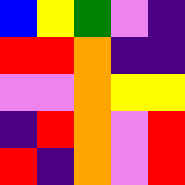[["blue", "yellow", "green", "violet", "indigo"], ["red", "red", "orange", "indigo", "indigo"], ["violet", "violet", "orange", "yellow", "yellow"], ["indigo", "red", "orange", "violet", "red"], ["red", "indigo", "orange", "violet", "red"]]